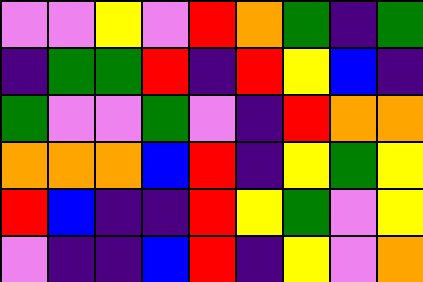[["violet", "violet", "yellow", "violet", "red", "orange", "green", "indigo", "green"], ["indigo", "green", "green", "red", "indigo", "red", "yellow", "blue", "indigo"], ["green", "violet", "violet", "green", "violet", "indigo", "red", "orange", "orange"], ["orange", "orange", "orange", "blue", "red", "indigo", "yellow", "green", "yellow"], ["red", "blue", "indigo", "indigo", "red", "yellow", "green", "violet", "yellow"], ["violet", "indigo", "indigo", "blue", "red", "indigo", "yellow", "violet", "orange"]]